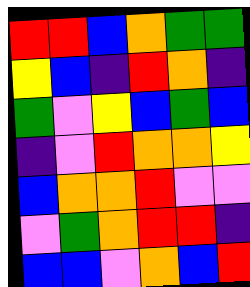[["red", "red", "blue", "orange", "green", "green"], ["yellow", "blue", "indigo", "red", "orange", "indigo"], ["green", "violet", "yellow", "blue", "green", "blue"], ["indigo", "violet", "red", "orange", "orange", "yellow"], ["blue", "orange", "orange", "red", "violet", "violet"], ["violet", "green", "orange", "red", "red", "indigo"], ["blue", "blue", "violet", "orange", "blue", "red"]]